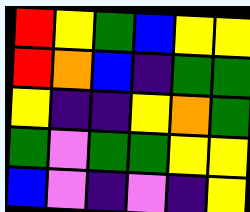[["red", "yellow", "green", "blue", "yellow", "yellow"], ["red", "orange", "blue", "indigo", "green", "green"], ["yellow", "indigo", "indigo", "yellow", "orange", "green"], ["green", "violet", "green", "green", "yellow", "yellow"], ["blue", "violet", "indigo", "violet", "indigo", "yellow"]]